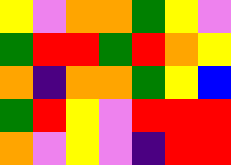[["yellow", "violet", "orange", "orange", "green", "yellow", "violet"], ["green", "red", "red", "green", "red", "orange", "yellow"], ["orange", "indigo", "orange", "orange", "green", "yellow", "blue"], ["green", "red", "yellow", "violet", "red", "red", "red"], ["orange", "violet", "yellow", "violet", "indigo", "red", "red"]]